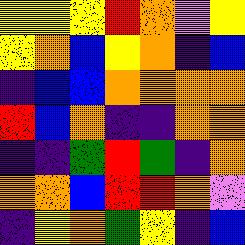[["yellow", "yellow", "yellow", "red", "orange", "violet", "yellow"], ["yellow", "orange", "blue", "yellow", "orange", "indigo", "blue"], ["indigo", "blue", "blue", "orange", "orange", "orange", "orange"], ["red", "blue", "orange", "indigo", "indigo", "orange", "orange"], ["indigo", "indigo", "green", "red", "green", "indigo", "orange"], ["orange", "orange", "blue", "red", "red", "orange", "violet"], ["indigo", "yellow", "orange", "green", "yellow", "indigo", "blue"]]